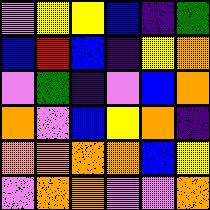[["violet", "yellow", "yellow", "blue", "indigo", "green"], ["blue", "red", "blue", "indigo", "yellow", "orange"], ["violet", "green", "indigo", "violet", "blue", "orange"], ["orange", "violet", "blue", "yellow", "orange", "indigo"], ["orange", "orange", "orange", "orange", "blue", "yellow"], ["violet", "orange", "orange", "violet", "violet", "orange"]]